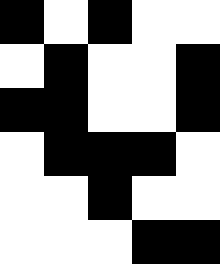[["black", "white", "black", "white", "white"], ["white", "black", "white", "white", "black"], ["black", "black", "white", "white", "black"], ["white", "black", "black", "black", "white"], ["white", "white", "black", "white", "white"], ["white", "white", "white", "black", "black"]]